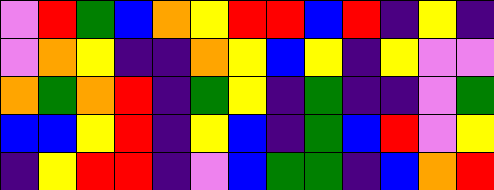[["violet", "red", "green", "blue", "orange", "yellow", "red", "red", "blue", "red", "indigo", "yellow", "indigo"], ["violet", "orange", "yellow", "indigo", "indigo", "orange", "yellow", "blue", "yellow", "indigo", "yellow", "violet", "violet"], ["orange", "green", "orange", "red", "indigo", "green", "yellow", "indigo", "green", "indigo", "indigo", "violet", "green"], ["blue", "blue", "yellow", "red", "indigo", "yellow", "blue", "indigo", "green", "blue", "red", "violet", "yellow"], ["indigo", "yellow", "red", "red", "indigo", "violet", "blue", "green", "green", "indigo", "blue", "orange", "red"]]